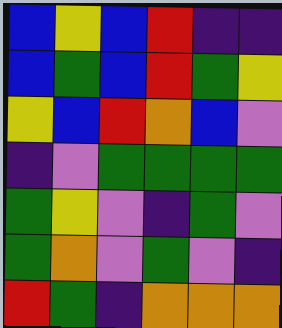[["blue", "yellow", "blue", "red", "indigo", "indigo"], ["blue", "green", "blue", "red", "green", "yellow"], ["yellow", "blue", "red", "orange", "blue", "violet"], ["indigo", "violet", "green", "green", "green", "green"], ["green", "yellow", "violet", "indigo", "green", "violet"], ["green", "orange", "violet", "green", "violet", "indigo"], ["red", "green", "indigo", "orange", "orange", "orange"]]